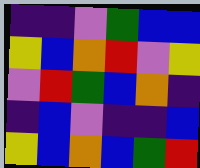[["indigo", "indigo", "violet", "green", "blue", "blue"], ["yellow", "blue", "orange", "red", "violet", "yellow"], ["violet", "red", "green", "blue", "orange", "indigo"], ["indigo", "blue", "violet", "indigo", "indigo", "blue"], ["yellow", "blue", "orange", "blue", "green", "red"]]